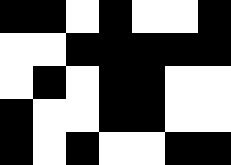[["black", "black", "white", "black", "white", "white", "black"], ["white", "white", "black", "black", "black", "black", "black"], ["white", "black", "white", "black", "black", "white", "white"], ["black", "white", "white", "black", "black", "white", "white"], ["black", "white", "black", "white", "white", "black", "black"]]